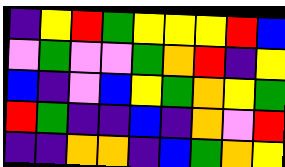[["indigo", "yellow", "red", "green", "yellow", "yellow", "yellow", "red", "blue"], ["violet", "green", "violet", "violet", "green", "orange", "red", "indigo", "yellow"], ["blue", "indigo", "violet", "blue", "yellow", "green", "orange", "yellow", "green"], ["red", "green", "indigo", "indigo", "blue", "indigo", "orange", "violet", "red"], ["indigo", "indigo", "orange", "orange", "indigo", "blue", "green", "orange", "yellow"]]